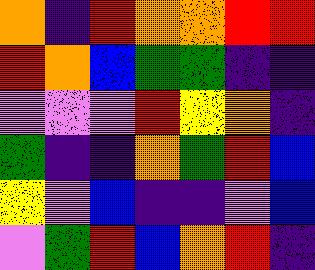[["orange", "indigo", "red", "orange", "orange", "red", "red"], ["red", "orange", "blue", "green", "green", "indigo", "indigo"], ["violet", "violet", "violet", "red", "yellow", "orange", "indigo"], ["green", "indigo", "indigo", "orange", "green", "red", "blue"], ["yellow", "violet", "blue", "indigo", "indigo", "violet", "blue"], ["violet", "green", "red", "blue", "orange", "red", "indigo"]]